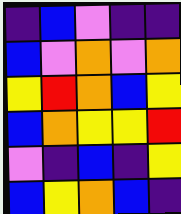[["indigo", "blue", "violet", "indigo", "indigo"], ["blue", "violet", "orange", "violet", "orange"], ["yellow", "red", "orange", "blue", "yellow"], ["blue", "orange", "yellow", "yellow", "red"], ["violet", "indigo", "blue", "indigo", "yellow"], ["blue", "yellow", "orange", "blue", "indigo"]]